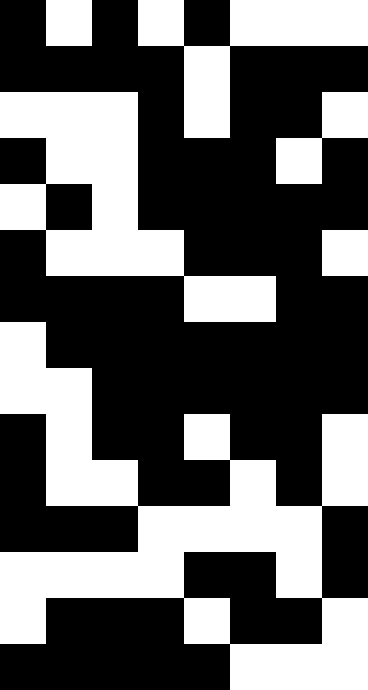[["black", "white", "black", "white", "black", "white", "white", "white"], ["black", "black", "black", "black", "white", "black", "black", "black"], ["white", "white", "white", "black", "white", "black", "black", "white"], ["black", "white", "white", "black", "black", "black", "white", "black"], ["white", "black", "white", "black", "black", "black", "black", "black"], ["black", "white", "white", "white", "black", "black", "black", "white"], ["black", "black", "black", "black", "white", "white", "black", "black"], ["white", "black", "black", "black", "black", "black", "black", "black"], ["white", "white", "black", "black", "black", "black", "black", "black"], ["black", "white", "black", "black", "white", "black", "black", "white"], ["black", "white", "white", "black", "black", "white", "black", "white"], ["black", "black", "black", "white", "white", "white", "white", "black"], ["white", "white", "white", "white", "black", "black", "white", "black"], ["white", "black", "black", "black", "white", "black", "black", "white"], ["black", "black", "black", "black", "black", "white", "white", "white"]]